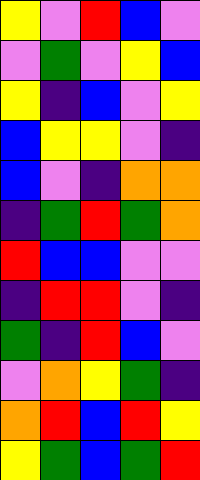[["yellow", "violet", "red", "blue", "violet"], ["violet", "green", "violet", "yellow", "blue"], ["yellow", "indigo", "blue", "violet", "yellow"], ["blue", "yellow", "yellow", "violet", "indigo"], ["blue", "violet", "indigo", "orange", "orange"], ["indigo", "green", "red", "green", "orange"], ["red", "blue", "blue", "violet", "violet"], ["indigo", "red", "red", "violet", "indigo"], ["green", "indigo", "red", "blue", "violet"], ["violet", "orange", "yellow", "green", "indigo"], ["orange", "red", "blue", "red", "yellow"], ["yellow", "green", "blue", "green", "red"]]